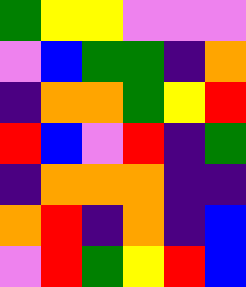[["green", "yellow", "yellow", "violet", "violet", "violet"], ["violet", "blue", "green", "green", "indigo", "orange"], ["indigo", "orange", "orange", "green", "yellow", "red"], ["red", "blue", "violet", "red", "indigo", "green"], ["indigo", "orange", "orange", "orange", "indigo", "indigo"], ["orange", "red", "indigo", "orange", "indigo", "blue"], ["violet", "red", "green", "yellow", "red", "blue"]]